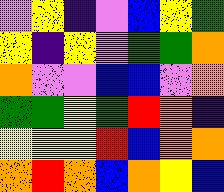[["violet", "yellow", "indigo", "violet", "blue", "yellow", "green"], ["yellow", "indigo", "yellow", "violet", "green", "green", "orange"], ["orange", "violet", "violet", "blue", "blue", "violet", "orange"], ["green", "green", "yellow", "green", "red", "orange", "indigo"], ["yellow", "yellow", "yellow", "red", "blue", "orange", "orange"], ["orange", "red", "orange", "blue", "orange", "yellow", "blue"]]